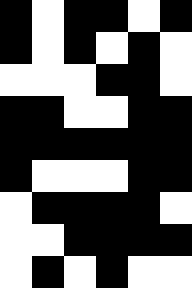[["black", "white", "black", "black", "white", "black"], ["black", "white", "black", "white", "black", "white"], ["white", "white", "white", "black", "black", "white"], ["black", "black", "white", "white", "black", "black"], ["black", "black", "black", "black", "black", "black"], ["black", "white", "white", "white", "black", "black"], ["white", "black", "black", "black", "black", "white"], ["white", "white", "black", "black", "black", "black"], ["white", "black", "white", "black", "white", "white"]]